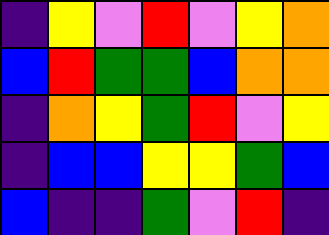[["indigo", "yellow", "violet", "red", "violet", "yellow", "orange"], ["blue", "red", "green", "green", "blue", "orange", "orange"], ["indigo", "orange", "yellow", "green", "red", "violet", "yellow"], ["indigo", "blue", "blue", "yellow", "yellow", "green", "blue"], ["blue", "indigo", "indigo", "green", "violet", "red", "indigo"]]